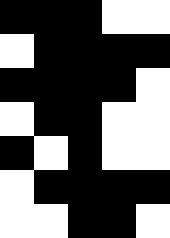[["black", "black", "black", "white", "white"], ["white", "black", "black", "black", "black"], ["black", "black", "black", "black", "white"], ["white", "black", "black", "white", "white"], ["black", "white", "black", "white", "white"], ["white", "black", "black", "black", "black"], ["white", "white", "black", "black", "white"]]